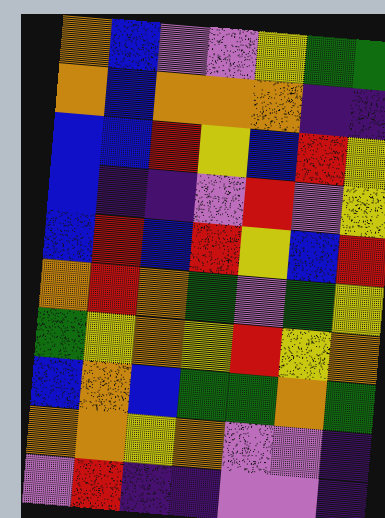[["orange", "blue", "violet", "violet", "yellow", "green", "green"], ["orange", "blue", "orange", "orange", "orange", "indigo", "indigo"], ["blue", "blue", "red", "yellow", "blue", "red", "yellow"], ["blue", "indigo", "indigo", "violet", "red", "violet", "yellow"], ["blue", "red", "blue", "red", "yellow", "blue", "red"], ["orange", "red", "orange", "green", "violet", "green", "yellow"], ["green", "yellow", "orange", "yellow", "red", "yellow", "orange"], ["blue", "orange", "blue", "green", "green", "orange", "green"], ["orange", "orange", "yellow", "orange", "violet", "violet", "indigo"], ["violet", "red", "indigo", "indigo", "violet", "violet", "indigo"]]